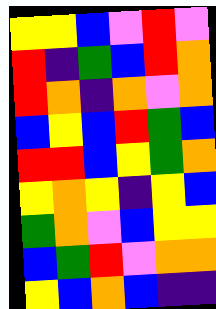[["yellow", "yellow", "blue", "violet", "red", "violet"], ["red", "indigo", "green", "blue", "red", "orange"], ["red", "orange", "indigo", "orange", "violet", "orange"], ["blue", "yellow", "blue", "red", "green", "blue"], ["red", "red", "blue", "yellow", "green", "orange"], ["yellow", "orange", "yellow", "indigo", "yellow", "blue"], ["green", "orange", "violet", "blue", "yellow", "yellow"], ["blue", "green", "red", "violet", "orange", "orange"], ["yellow", "blue", "orange", "blue", "indigo", "indigo"]]